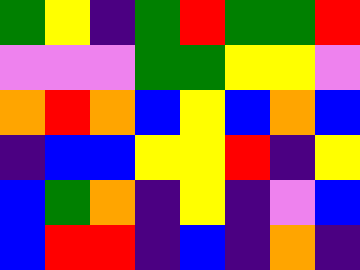[["green", "yellow", "indigo", "green", "red", "green", "green", "red"], ["violet", "violet", "violet", "green", "green", "yellow", "yellow", "violet"], ["orange", "red", "orange", "blue", "yellow", "blue", "orange", "blue"], ["indigo", "blue", "blue", "yellow", "yellow", "red", "indigo", "yellow"], ["blue", "green", "orange", "indigo", "yellow", "indigo", "violet", "blue"], ["blue", "red", "red", "indigo", "blue", "indigo", "orange", "indigo"]]